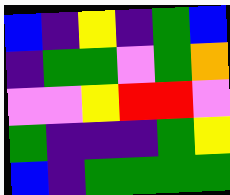[["blue", "indigo", "yellow", "indigo", "green", "blue"], ["indigo", "green", "green", "violet", "green", "orange"], ["violet", "violet", "yellow", "red", "red", "violet"], ["green", "indigo", "indigo", "indigo", "green", "yellow"], ["blue", "indigo", "green", "green", "green", "green"]]